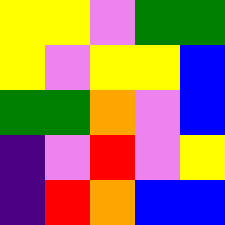[["yellow", "yellow", "violet", "green", "green"], ["yellow", "violet", "yellow", "yellow", "blue"], ["green", "green", "orange", "violet", "blue"], ["indigo", "violet", "red", "violet", "yellow"], ["indigo", "red", "orange", "blue", "blue"]]